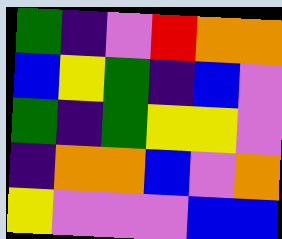[["green", "indigo", "violet", "red", "orange", "orange"], ["blue", "yellow", "green", "indigo", "blue", "violet"], ["green", "indigo", "green", "yellow", "yellow", "violet"], ["indigo", "orange", "orange", "blue", "violet", "orange"], ["yellow", "violet", "violet", "violet", "blue", "blue"]]